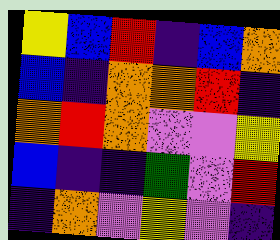[["yellow", "blue", "red", "indigo", "blue", "orange"], ["blue", "indigo", "orange", "orange", "red", "indigo"], ["orange", "red", "orange", "violet", "violet", "yellow"], ["blue", "indigo", "indigo", "green", "violet", "red"], ["indigo", "orange", "violet", "yellow", "violet", "indigo"]]